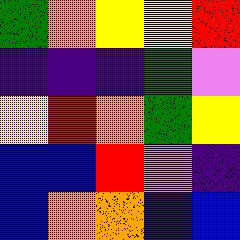[["green", "orange", "yellow", "yellow", "red"], ["indigo", "indigo", "indigo", "green", "violet"], ["yellow", "red", "orange", "green", "yellow"], ["blue", "blue", "red", "violet", "indigo"], ["blue", "orange", "orange", "indigo", "blue"]]